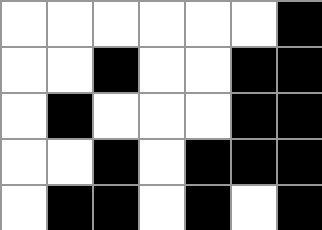[["white", "white", "white", "white", "white", "white", "black"], ["white", "white", "black", "white", "white", "black", "black"], ["white", "black", "white", "white", "white", "black", "black"], ["white", "white", "black", "white", "black", "black", "black"], ["white", "black", "black", "white", "black", "white", "black"]]